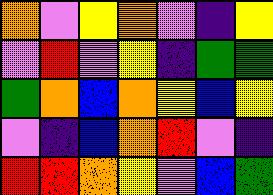[["orange", "violet", "yellow", "orange", "violet", "indigo", "yellow"], ["violet", "red", "violet", "yellow", "indigo", "green", "green"], ["green", "orange", "blue", "orange", "yellow", "blue", "yellow"], ["violet", "indigo", "blue", "orange", "red", "violet", "indigo"], ["red", "red", "orange", "yellow", "violet", "blue", "green"]]